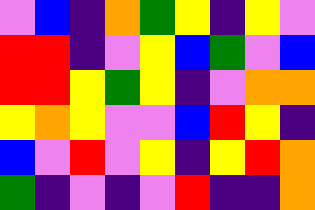[["violet", "blue", "indigo", "orange", "green", "yellow", "indigo", "yellow", "violet"], ["red", "red", "indigo", "violet", "yellow", "blue", "green", "violet", "blue"], ["red", "red", "yellow", "green", "yellow", "indigo", "violet", "orange", "orange"], ["yellow", "orange", "yellow", "violet", "violet", "blue", "red", "yellow", "indigo"], ["blue", "violet", "red", "violet", "yellow", "indigo", "yellow", "red", "orange"], ["green", "indigo", "violet", "indigo", "violet", "red", "indigo", "indigo", "orange"]]